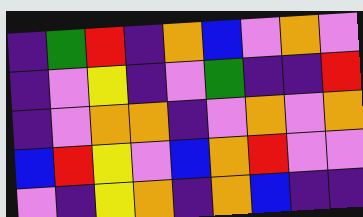[["indigo", "green", "red", "indigo", "orange", "blue", "violet", "orange", "violet"], ["indigo", "violet", "yellow", "indigo", "violet", "green", "indigo", "indigo", "red"], ["indigo", "violet", "orange", "orange", "indigo", "violet", "orange", "violet", "orange"], ["blue", "red", "yellow", "violet", "blue", "orange", "red", "violet", "violet"], ["violet", "indigo", "yellow", "orange", "indigo", "orange", "blue", "indigo", "indigo"]]